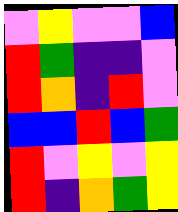[["violet", "yellow", "violet", "violet", "blue"], ["red", "green", "indigo", "indigo", "violet"], ["red", "orange", "indigo", "red", "violet"], ["blue", "blue", "red", "blue", "green"], ["red", "violet", "yellow", "violet", "yellow"], ["red", "indigo", "orange", "green", "yellow"]]